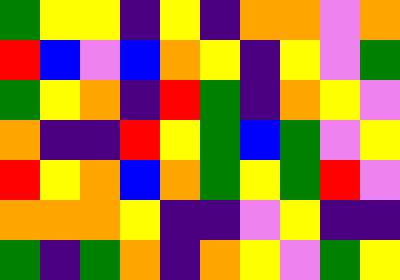[["green", "yellow", "yellow", "indigo", "yellow", "indigo", "orange", "orange", "violet", "orange"], ["red", "blue", "violet", "blue", "orange", "yellow", "indigo", "yellow", "violet", "green"], ["green", "yellow", "orange", "indigo", "red", "green", "indigo", "orange", "yellow", "violet"], ["orange", "indigo", "indigo", "red", "yellow", "green", "blue", "green", "violet", "yellow"], ["red", "yellow", "orange", "blue", "orange", "green", "yellow", "green", "red", "violet"], ["orange", "orange", "orange", "yellow", "indigo", "indigo", "violet", "yellow", "indigo", "indigo"], ["green", "indigo", "green", "orange", "indigo", "orange", "yellow", "violet", "green", "yellow"]]